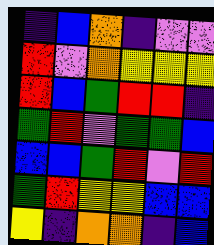[["indigo", "blue", "orange", "indigo", "violet", "violet"], ["red", "violet", "orange", "yellow", "yellow", "yellow"], ["red", "blue", "green", "red", "red", "indigo"], ["green", "red", "violet", "green", "green", "blue"], ["blue", "blue", "green", "red", "violet", "red"], ["green", "red", "yellow", "yellow", "blue", "blue"], ["yellow", "indigo", "orange", "orange", "indigo", "blue"]]